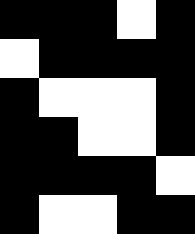[["black", "black", "black", "white", "black"], ["white", "black", "black", "black", "black"], ["black", "white", "white", "white", "black"], ["black", "black", "white", "white", "black"], ["black", "black", "black", "black", "white"], ["black", "white", "white", "black", "black"]]